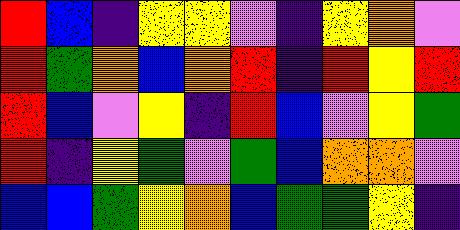[["red", "blue", "indigo", "yellow", "yellow", "violet", "indigo", "yellow", "orange", "violet"], ["red", "green", "orange", "blue", "orange", "red", "indigo", "red", "yellow", "red"], ["red", "blue", "violet", "yellow", "indigo", "red", "blue", "violet", "yellow", "green"], ["red", "indigo", "yellow", "green", "violet", "green", "blue", "orange", "orange", "violet"], ["blue", "blue", "green", "yellow", "orange", "blue", "green", "green", "yellow", "indigo"]]